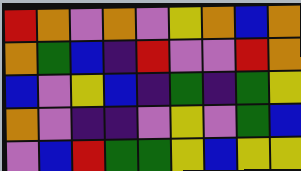[["red", "orange", "violet", "orange", "violet", "yellow", "orange", "blue", "orange"], ["orange", "green", "blue", "indigo", "red", "violet", "violet", "red", "orange"], ["blue", "violet", "yellow", "blue", "indigo", "green", "indigo", "green", "yellow"], ["orange", "violet", "indigo", "indigo", "violet", "yellow", "violet", "green", "blue"], ["violet", "blue", "red", "green", "green", "yellow", "blue", "yellow", "yellow"]]